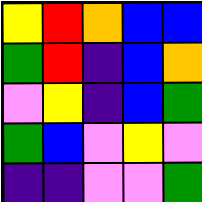[["yellow", "red", "orange", "blue", "blue"], ["green", "red", "indigo", "blue", "orange"], ["violet", "yellow", "indigo", "blue", "green"], ["green", "blue", "violet", "yellow", "violet"], ["indigo", "indigo", "violet", "violet", "green"]]